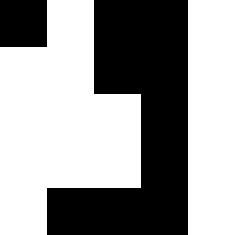[["black", "white", "black", "black", "white"], ["white", "white", "black", "black", "white"], ["white", "white", "white", "black", "white"], ["white", "white", "white", "black", "white"], ["white", "black", "black", "black", "white"]]